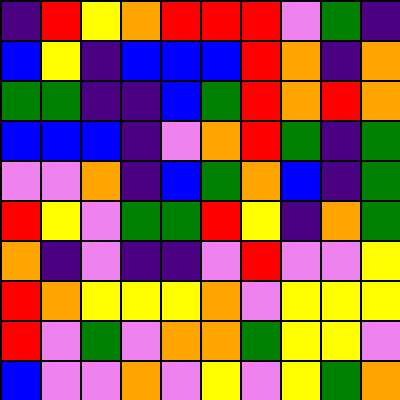[["indigo", "red", "yellow", "orange", "red", "red", "red", "violet", "green", "indigo"], ["blue", "yellow", "indigo", "blue", "blue", "blue", "red", "orange", "indigo", "orange"], ["green", "green", "indigo", "indigo", "blue", "green", "red", "orange", "red", "orange"], ["blue", "blue", "blue", "indigo", "violet", "orange", "red", "green", "indigo", "green"], ["violet", "violet", "orange", "indigo", "blue", "green", "orange", "blue", "indigo", "green"], ["red", "yellow", "violet", "green", "green", "red", "yellow", "indigo", "orange", "green"], ["orange", "indigo", "violet", "indigo", "indigo", "violet", "red", "violet", "violet", "yellow"], ["red", "orange", "yellow", "yellow", "yellow", "orange", "violet", "yellow", "yellow", "yellow"], ["red", "violet", "green", "violet", "orange", "orange", "green", "yellow", "yellow", "violet"], ["blue", "violet", "violet", "orange", "violet", "yellow", "violet", "yellow", "green", "orange"]]